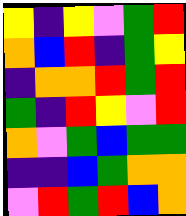[["yellow", "indigo", "yellow", "violet", "green", "red"], ["orange", "blue", "red", "indigo", "green", "yellow"], ["indigo", "orange", "orange", "red", "green", "red"], ["green", "indigo", "red", "yellow", "violet", "red"], ["orange", "violet", "green", "blue", "green", "green"], ["indigo", "indigo", "blue", "green", "orange", "orange"], ["violet", "red", "green", "red", "blue", "orange"]]